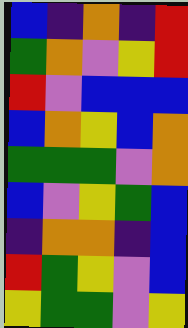[["blue", "indigo", "orange", "indigo", "red"], ["green", "orange", "violet", "yellow", "red"], ["red", "violet", "blue", "blue", "blue"], ["blue", "orange", "yellow", "blue", "orange"], ["green", "green", "green", "violet", "orange"], ["blue", "violet", "yellow", "green", "blue"], ["indigo", "orange", "orange", "indigo", "blue"], ["red", "green", "yellow", "violet", "blue"], ["yellow", "green", "green", "violet", "yellow"]]